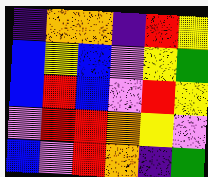[["indigo", "orange", "orange", "indigo", "red", "yellow"], ["blue", "yellow", "blue", "violet", "yellow", "green"], ["blue", "red", "blue", "violet", "red", "yellow"], ["violet", "red", "red", "orange", "yellow", "violet"], ["blue", "violet", "red", "orange", "indigo", "green"]]